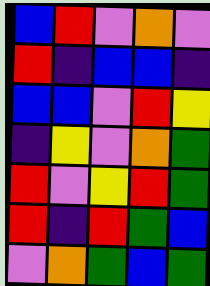[["blue", "red", "violet", "orange", "violet"], ["red", "indigo", "blue", "blue", "indigo"], ["blue", "blue", "violet", "red", "yellow"], ["indigo", "yellow", "violet", "orange", "green"], ["red", "violet", "yellow", "red", "green"], ["red", "indigo", "red", "green", "blue"], ["violet", "orange", "green", "blue", "green"]]